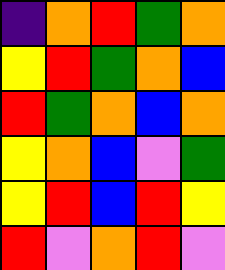[["indigo", "orange", "red", "green", "orange"], ["yellow", "red", "green", "orange", "blue"], ["red", "green", "orange", "blue", "orange"], ["yellow", "orange", "blue", "violet", "green"], ["yellow", "red", "blue", "red", "yellow"], ["red", "violet", "orange", "red", "violet"]]